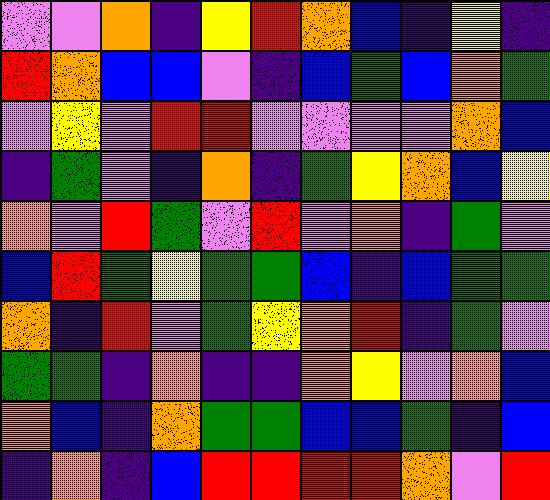[["violet", "violet", "orange", "indigo", "yellow", "red", "orange", "blue", "indigo", "yellow", "indigo"], ["red", "orange", "blue", "blue", "violet", "indigo", "blue", "green", "blue", "orange", "green"], ["violet", "yellow", "violet", "red", "red", "violet", "violet", "violet", "violet", "orange", "blue"], ["indigo", "green", "violet", "indigo", "orange", "indigo", "green", "yellow", "orange", "blue", "yellow"], ["orange", "violet", "red", "green", "violet", "red", "violet", "orange", "indigo", "green", "violet"], ["blue", "red", "green", "yellow", "green", "green", "blue", "indigo", "blue", "green", "green"], ["orange", "indigo", "red", "violet", "green", "yellow", "orange", "red", "indigo", "green", "violet"], ["green", "green", "indigo", "orange", "indigo", "indigo", "orange", "yellow", "violet", "orange", "blue"], ["orange", "blue", "indigo", "orange", "green", "green", "blue", "blue", "green", "indigo", "blue"], ["indigo", "orange", "indigo", "blue", "red", "red", "red", "red", "orange", "violet", "red"]]